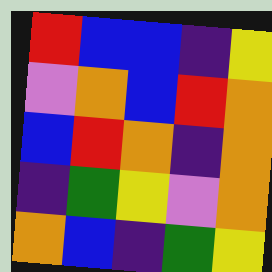[["red", "blue", "blue", "indigo", "yellow"], ["violet", "orange", "blue", "red", "orange"], ["blue", "red", "orange", "indigo", "orange"], ["indigo", "green", "yellow", "violet", "orange"], ["orange", "blue", "indigo", "green", "yellow"]]